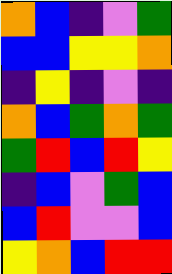[["orange", "blue", "indigo", "violet", "green"], ["blue", "blue", "yellow", "yellow", "orange"], ["indigo", "yellow", "indigo", "violet", "indigo"], ["orange", "blue", "green", "orange", "green"], ["green", "red", "blue", "red", "yellow"], ["indigo", "blue", "violet", "green", "blue"], ["blue", "red", "violet", "violet", "blue"], ["yellow", "orange", "blue", "red", "red"]]